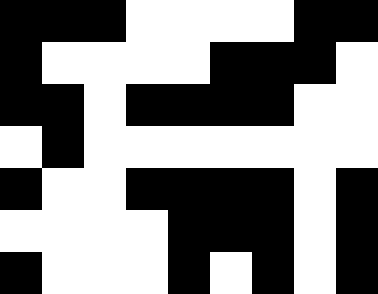[["black", "black", "black", "white", "white", "white", "white", "black", "black"], ["black", "white", "white", "white", "white", "black", "black", "black", "white"], ["black", "black", "white", "black", "black", "black", "black", "white", "white"], ["white", "black", "white", "white", "white", "white", "white", "white", "white"], ["black", "white", "white", "black", "black", "black", "black", "white", "black"], ["white", "white", "white", "white", "black", "black", "black", "white", "black"], ["black", "white", "white", "white", "black", "white", "black", "white", "black"]]